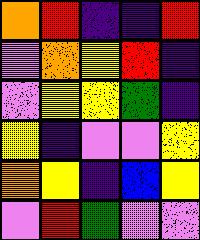[["orange", "red", "indigo", "indigo", "red"], ["violet", "orange", "yellow", "red", "indigo"], ["violet", "yellow", "yellow", "green", "indigo"], ["yellow", "indigo", "violet", "violet", "yellow"], ["orange", "yellow", "indigo", "blue", "yellow"], ["violet", "red", "green", "violet", "violet"]]